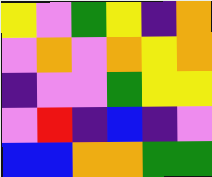[["yellow", "violet", "green", "yellow", "indigo", "orange"], ["violet", "orange", "violet", "orange", "yellow", "orange"], ["indigo", "violet", "violet", "green", "yellow", "yellow"], ["violet", "red", "indigo", "blue", "indigo", "violet"], ["blue", "blue", "orange", "orange", "green", "green"]]